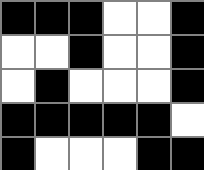[["black", "black", "black", "white", "white", "black"], ["white", "white", "black", "white", "white", "black"], ["white", "black", "white", "white", "white", "black"], ["black", "black", "black", "black", "black", "white"], ["black", "white", "white", "white", "black", "black"]]